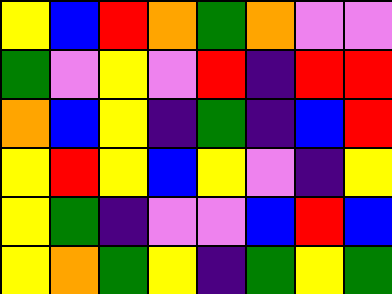[["yellow", "blue", "red", "orange", "green", "orange", "violet", "violet"], ["green", "violet", "yellow", "violet", "red", "indigo", "red", "red"], ["orange", "blue", "yellow", "indigo", "green", "indigo", "blue", "red"], ["yellow", "red", "yellow", "blue", "yellow", "violet", "indigo", "yellow"], ["yellow", "green", "indigo", "violet", "violet", "blue", "red", "blue"], ["yellow", "orange", "green", "yellow", "indigo", "green", "yellow", "green"]]